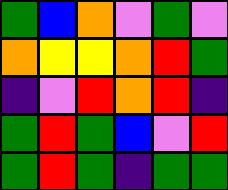[["green", "blue", "orange", "violet", "green", "violet"], ["orange", "yellow", "yellow", "orange", "red", "green"], ["indigo", "violet", "red", "orange", "red", "indigo"], ["green", "red", "green", "blue", "violet", "red"], ["green", "red", "green", "indigo", "green", "green"]]